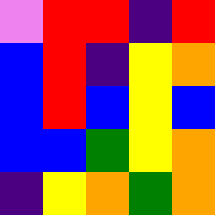[["violet", "red", "red", "indigo", "red"], ["blue", "red", "indigo", "yellow", "orange"], ["blue", "red", "blue", "yellow", "blue"], ["blue", "blue", "green", "yellow", "orange"], ["indigo", "yellow", "orange", "green", "orange"]]